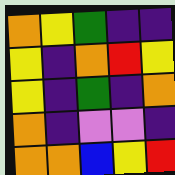[["orange", "yellow", "green", "indigo", "indigo"], ["yellow", "indigo", "orange", "red", "yellow"], ["yellow", "indigo", "green", "indigo", "orange"], ["orange", "indigo", "violet", "violet", "indigo"], ["orange", "orange", "blue", "yellow", "red"]]